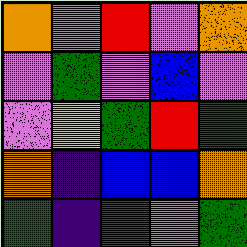[["orange", "violet", "red", "violet", "orange"], ["violet", "green", "violet", "blue", "violet"], ["violet", "yellow", "green", "red", "green"], ["orange", "indigo", "blue", "blue", "orange"], ["green", "indigo", "red", "violet", "green"]]